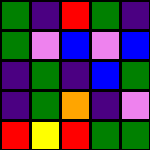[["green", "indigo", "red", "green", "indigo"], ["green", "violet", "blue", "violet", "blue"], ["indigo", "green", "indigo", "blue", "green"], ["indigo", "green", "orange", "indigo", "violet"], ["red", "yellow", "red", "green", "green"]]